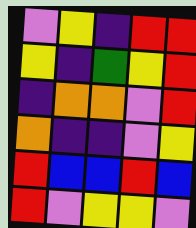[["violet", "yellow", "indigo", "red", "red"], ["yellow", "indigo", "green", "yellow", "red"], ["indigo", "orange", "orange", "violet", "red"], ["orange", "indigo", "indigo", "violet", "yellow"], ["red", "blue", "blue", "red", "blue"], ["red", "violet", "yellow", "yellow", "violet"]]